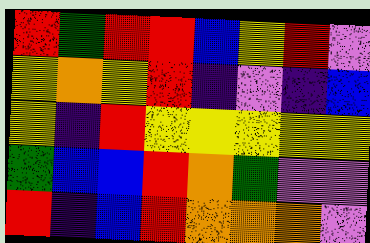[["red", "green", "red", "red", "blue", "yellow", "red", "violet"], ["yellow", "orange", "yellow", "red", "indigo", "violet", "indigo", "blue"], ["yellow", "indigo", "red", "yellow", "yellow", "yellow", "yellow", "yellow"], ["green", "blue", "blue", "red", "orange", "green", "violet", "violet"], ["red", "indigo", "blue", "red", "orange", "orange", "orange", "violet"]]